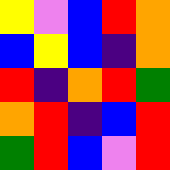[["yellow", "violet", "blue", "red", "orange"], ["blue", "yellow", "blue", "indigo", "orange"], ["red", "indigo", "orange", "red", "green"], ["orange", "red", "indigo", "blue", "red"], ["green", "red", "blue", "violet", "red"]]